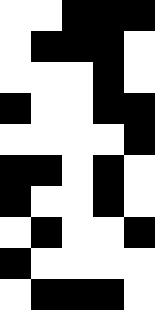[["white", "white", "black", "black", "black"], ["white", "black", "black", "black", "white"], ["white", "white", "white", "black", "white"], ["black", "white", "white", "black", "black"], ["white", "white", "white", "white", "black"], ["black", "black", "white", "black", "white"], ["black", "white", "white", "black", "white"], ["white", "black", "white", "white", "black"], ["black", "white", "white", "white", "white"], ["white", "black", "black", "black", "white"]]